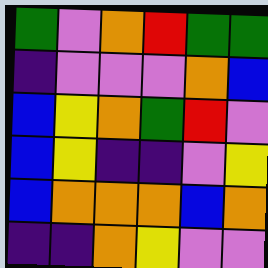[["green", "violet", "orange", "red", "green", "green"], ["indigo", "violet", "violet", "violet", "orange", "blue"], ["blue", "yellow", "orange", "green", "red", "violet"], ["blue", "yellow", "indigo", "indigo", "violet", "yellow"], ["blue", "orange", "orange", "orange", "blue", "orange"], ["indigo", "indigo", "orange", "yellow", "violet", "violet"]]